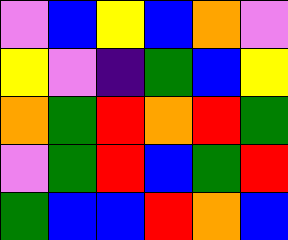[["violet", "blue", "yellow", "blue", "orange", "violet"], ["yellow", "violet", "indigo", "green", "blue", "yellow"], ["orange", "green", "red", "orange", "red", "green"], ["violet", "green", "red", "blue", "green", "red"], ["green", "blue", "blue", "red", "orange", "blue"]]